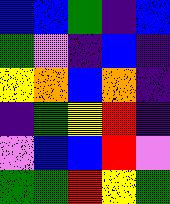[["blue", "blue", "green", "indigo", "blue"], ["green", "violet", "indigo", "blue", "indigo"], ["yellow", "orange", "blue", "orange", "indigo"], ["indigo", "green", "yellow", "red", "indigo"], ["violet", "blue", "blue", "red", "violet"], ["green", "green", "red", "yellow", "green"]]